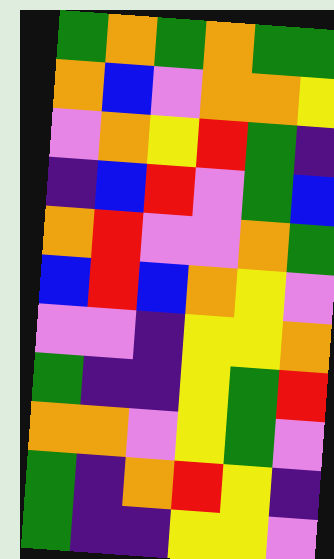[["green", "orange", "green", "orange", "green", "green"], ["orange", "blue", "violet", "orange", "orange", "yellow"], ["violet", "orange", "yellow", "red", "green", "indigo"], ["indigo", "blue", "red", "violet", "green", "blue"], ["orange", "red", "violet", "violet", "orange", "green"], ["blue", "red", "blue", "orange", "yellow", "violet"], ["violet", "violet", "indigo", "yellow", "yellow", "orange"], ["green", "indigo", "indigo", "yellow", "green", "red"], ["orange", "orange", "violet", "yellow", "green", "violet"], ["green", "indigo", "orange", "red", "yellow", "indigo"], ["green", "indigo", "indigo", "yellow", "yellow", "violet"]]